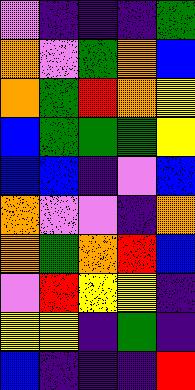[["violet", "indigo", "indigo", "indigo", "green"], ["orange", "violet", "green", "orange", "blue"], ["orange", "green", "red", "orange", "yellow"], ["blue", "green", "green", "green", "yellow"], ["blue", "blue", "indigo", "violet", "blue"], ["orange", "violet", "violet", "indigo", "orange"], ["orange", "green", "orange", "red", "blue"], ["violet", "red", "yellow", "yellow", "indigo"], ["yellow", "yellow", "indigo", "green", "indigo"], ["blue", "indigo", "indigo", "indigo", "red"]]